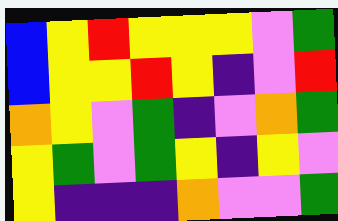[["blue", "yellow", "red", "yellow", "yellow", "yellow", "violet", "green"], ["blue", "yellow", "yellow", "red", "yellow", "indigo", "violet", "red"], ["orange", "yellow", "violet", "green", "indigo", "violet", "orange", "green"], ["yellow", "green", "violet", "green", "yellow", "indigo", "yellow", "violet"], ["yellow", "indigo", "indigo", "indigo", "orange", "violet", "violet", "green"]]